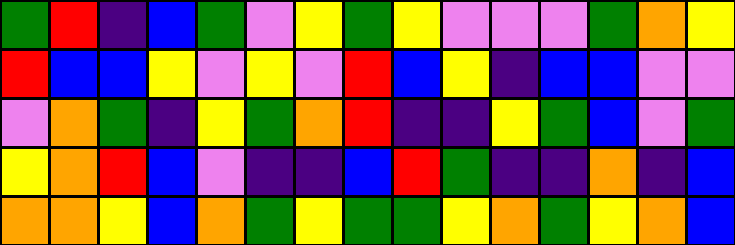[["green", "red", "indigo", "blue", "green", "violet", "yellow", "green", "yellow", "violet", "violet", "violet", "green", "orange", "yellow"], ["red", "blue", "blue", "yellow", "violet", "yellow", "violet", "red", "blue", "yellow", "indigo", "blue", "blue", "violet", "violet"], ["violet", "orange", "green", "indigo", "yellow", "green", "orange", "red", "indigo", "indigo", "yellow", "green", "blue", "violet", "green"], ["yellow", "orange", "red", "blue", "violet", "indigo", "indigo", "blue", "red", "green", "indigo", "indigo", "orange", "indigo", "blue"], ["orange", "orange", "yellow", "blue", "orange", "green", "yellow", "green", "green", "yellow", "orange", "green", "yellow", "orange", "blue"]]